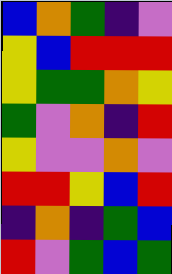[["blue", "orange", "green", "indigo", "violet"], ["yellow", "blue", "red", "red", "red"], ["yellow", "green", "green", "orange", "yellow"], ["green", "violet", "orange", "indigo", "red"], ["yellow", "violet", "violet", "orange", "violet"], ["red", "red", "yellow", "blue", "red"], ["indigo", "orange", "indigo", "green", "blue"], ["red", "violet", "green", "blue", "green"]]